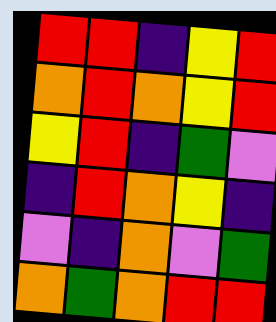[["red", "red", "indigo", "yellow", "red"], ["orange", "red", "orange", "yellow", "red"], ["yellow", "red", "indigo", "green", "violet"], ["indigo", "red", "orange", "yellow", "indigo"], ["violet", "indigo", "orange", "violet", "green"], ["orange", "green", "orange", "red", "red"]]